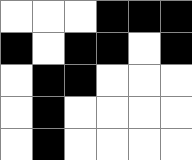[["white", "white", "white", "black", "black", "black"], ["black", "white", "black", "black", "white", "black"], ["white", "black", "black", "white", "white", "white"], ["white", "black", "white", "white", "white", "white"], ["white", "black", "white", "white", "white", "white"]]